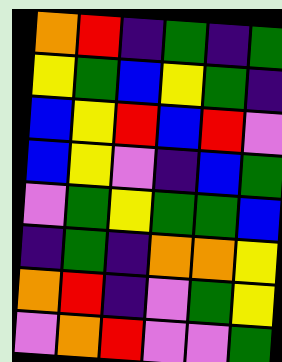[["orange", "red", "indigo", "green", "indigo", "green"], ["yellow", "green", "blue", "yellow", "green", "indigo"], ["blue", "yellow", "red", "blue", "red", "violet"], ["blue", "yellow", "violet", "indigo", "blue", "green"], ["violet", "green", "yellow", "green", "green", "blue"], ["indigo", "green", "indigo", "orange", "orange", "yellow"], ["orange", "red", "indigo", "violet", "green", "yellow"], ["violet", "orange", "red", "violet", "violet", "green"]]